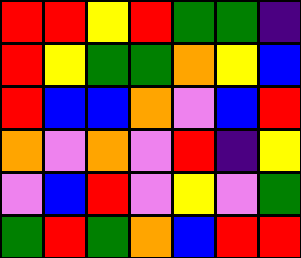[["red", "red", "yellow", "red", "green", "green", "indigo"], ["red", "yellow", "green", "green", "orange", "yellow", "blue"], ["red", "blue", "blue", "orange", "violet", "blue", "red"], ["orange", "violet", "orange", "violet", "red", "indigo", "yellow"], ["violet", "blue", "red", "violet", "yellow", "violet", "green"], ["green", "red", "green", "orange", "blue", "red", "red"]]